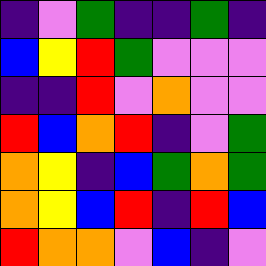[["indigo", "violet", "green", "indigo", "indigo", "green", "indigo"], ["blue", "yellow", "red", "green", "violet", "violet", "violet"], ["indigo", "indigo", "red", "violet", "orange", "violet", "violet"], ["red", "blue", "orange", "red", "indigo", "violet", "green"], ["orange", "yellow", "indigo", "blue", "green", "orange", "green"], ["orange", "yellow", "blue", "red", "indigo", "red", "blue"], ["red", "orange", "orange", "violet", "blue", "indigo", "violet"]]